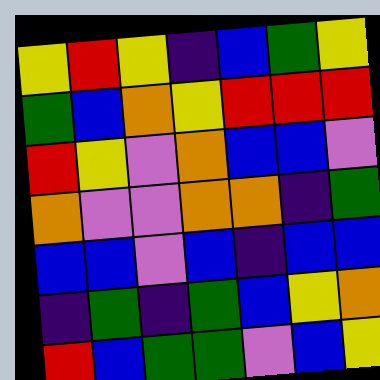[["yellow", "red", "yellow", "indigo", "blue", "green", "yellow"], ["green", "blue", "orange", "yellow", "red", "red", "red"], ["red", "yellow", "violet", "orange", "blue", "blue", "violet"], ["orange", "violet", "violet", "orange", "orange", "indigo", "green"], ["blue", "blue", "violet", "blue", "indigo", "blue", "blue"], ["indigo", "green", "indigo", "green", "blue", "yellow", "orange"], ["red", "blue", "green", "green", "violet", "blue", "yellow"]]